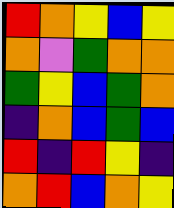[["red", "orange", "yellow", "blue", "yellow"], ["orange", "violet", "green", "orange", "orange"], ["green", "yellow", "blue", "green", "orange"], ["indigo", "orange", "blue", "green", "blue"], ["red", "indigo", "red", "yellow", "indigo"], ["orange", "red", "blue", "orange", "yellow"]]